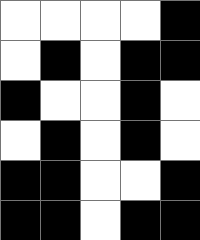[["white", "white", "white", "white", "black"], ["white", "black", "white", "black", "black"], ["black", "white", "white", "black", "white"], ["white", "black", "white", "black", "white"], ["black", "black", "white", "white", "black"], ["black", "black", "white", "black", "black"]]